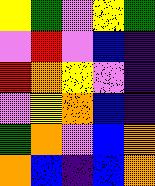[["yellow", "green", "violet", "yellow", "green"], ["violet", "red", "violet", "blue", "indigo"], ["red", "orange", "yellow", "violet", "indigo"], ["violet", "yellow", "orange", "blue", "indigo"], ["green", "orange", "violet", "blue", "orange"], ["orange", "blue", "indigo", "blue", "orange"]]